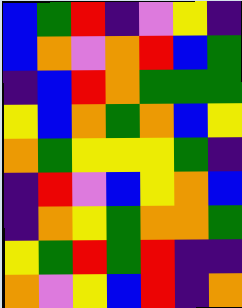[["blue", "green", "red", "indigo", "violet", "yellow", "indigo"], ["blue", "orange", "violet", "orange", "red", "blue", "green"], ["indigo", "blue", "red", "orange", "green", "green", "green"], ["yellow", "blue", "orange", "green", "orange", "blue", "yellow"], ["orange", "green", "yellow", "yellow", "yellow", "green", "indigo"], ["indigo", "red", "violet", "blue", "yellow", "orange", "blue"], ["indigo", "orange", "yellow", "green", "orange", "orange", "green"], ["yellow", "green", "red", "green", "red", "indigo", "indigo"], ["orange", "violet", "yellow", "blue", "red", "indigo", "orange"]]